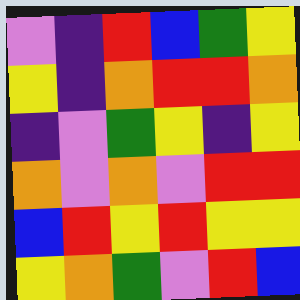[["violet", "indigo", "red", "blue", "green", "yellow"], ["yellow", "indigo", "orange", "red", "red", "orange"], ["indigo", "violet", "green", "yellow", "indigo", "yellow"], ["orange", "violet", "orange", "violet", "red", "red"], ["blue", "red", "yellow", "red", "yellow", "yellow"], ["yellow", "orange", "green", "violet", "red", "blue"]]